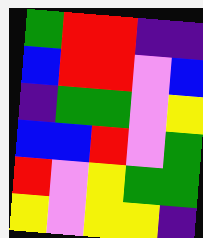[["green", "red", "red", "indigo", "indigo"], ["blue", "red", "red", "violet", "blue"], ["indigo", "green", "green", "violet", "yellow"], ["blue", "blue", "red", "violet", "green"], ["red", "violet", "yellow", "green", "green"], ["yellow", "violet", "yellow", "yellow", "indigo"]]